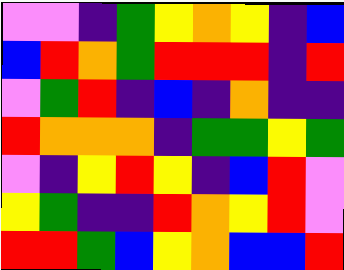[["violet", "violet", "indigo", "green", "yellow", "orange", "yellow", "indigo", "blue"], ["blue", "red", "orange", "green", "red", "red", "red", "indigo", "red"], ["violet", "green", "red", "indigo", "blue", "indigo", "orange", "indigo", "indigo"], ["red", "orange", "orange", "orange", "indigo", "green", "green", "yellow", "green"], ["violet", "indigo", "yellow", "red", "yellow", "indigo", "blue", "red", "violet"], ["yellow", "green", "indigo", "indigo", "red", "orange", "yellow", "red", "violet"], ["red", "red", "green", "blue", "yellow", "orange", "blue", "blue", "red"]]